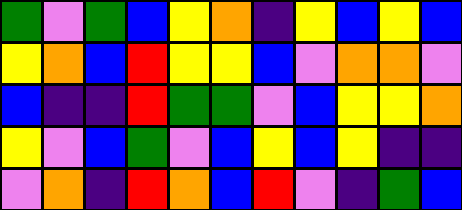[["green", "violet", "green", "blue", "yellow", "orange", "indigo", "yellow", "blue", "yellow", "blue"], ["yellow", "orange", "blue", "red", "yellow", "yellow", "blue", "violet", "orange", "orange", "violet"], ["blue", "indigo", "indigo", "red", "green", "green", "violet", "blue", "yellow", "yellow", "orange"], ["yellow", "violet", "blue", "green", "violet", "blue", "yellow", "blue", "yellow", "indigo", "indigo"], ["violet", "orange", "indigo", "red", "orange", "blue", "red", "violet", "indigo", "green", "blue"]]